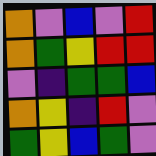[["orange", "violet", "blue", "violet", "red"], ["orange", "green", "yellow", "red", "red"], ["violet", "indigo", "green", "green", "blue"], ["orange", "yellow", "indigo", "red", "violet"], ["green", "yellow", "blue", "green", "violet"]]